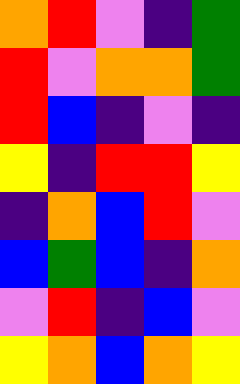[["orange", "red", "violet", "indigo", "green"], ["red", "violet", "orange", "orange", "green"], ["red", "blue", "indigo", "violet", "indigo"], ["yellow", "indigo", "red", "red", "yellow"], ["indigo", "orange", "blue", "red", "violet"], ["blue", "green", "blue", "indigo", "orange"], ["violet", "red", "indigo", "blue", "violet"], ["yellow", "orange", "blue", "orange", "yellow"]]